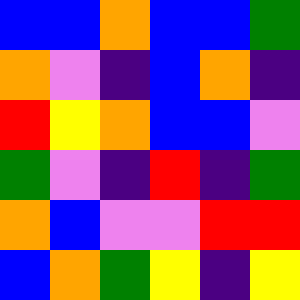[["blue", "blue", "orange", "blue", "blue", "green"], ["orange", "violet", "indigo", "blue", "orange", "indigo"], ["red", "yellow", "orange", "blue", "blue", "violet"], ["green", "violet", "indigo", "red", "indigo", "green"], ["orange", "blue", "violet", "violet", "red", "red"], ["blue", "orange", "green", "yellow", "indigo", "yellow"]]